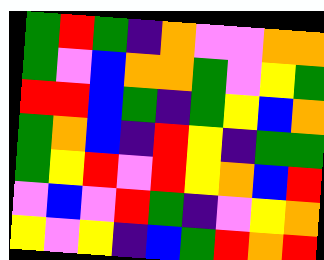[["green", "red", "green", "indigo", "orange", "violet", "violet", "orange", "orange"], ["green", "violet", "blue", "orange", "orange", "green", "violet", "yellow", "green"], ["red", "red", "blue", "green", "indigo", "green", "yellow", "blue", "orange"], ["green", "orange", "blue", "indigo", "red", "yellow", "indigo", "green", "green"], ["green", "yellow", "red", "violet", "red", "yellow", "orange", "blue", "red"], ["violet", "blue", "violet", "red", "green", "indigo", "violet", "yellow", "orange"], ["yellow", "violet", "yellow", "indigo", "blue", "green", "red", "orange", "red"]]